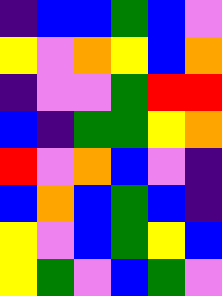[["indigo", "blue", "blue", "green", "blue", "violet"], ["yellow", "violet", "orange", "yellow", "blue", "orange"], ["indigo", "violet", "violet", "green", "red", "red"], ["blue", "indigo", "green", "green", "yellow", "orange"], ["red", "violet", "orange", "blue", "violet", "indigo"], ["blue", "orange", "blue", "green", "blue", "indigo"], ["yellow", "violet", "blue", "green", "yellow", "blue"], ["yellow", "green", "violet", "blue", "green", "violet"]]